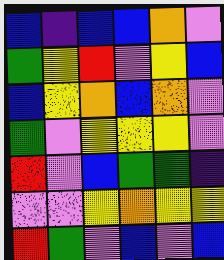[["blue", "indigo", "blue", "blue", "orange", "violet"], ["green", "yellow", "red", "violet", "yellow", "blue"], ["blue", "yellow", "orange", "blue", "orange", "violet"], ["green", "violet", "yellow", "yellow", "yellow", "violet"], ["red", "violet", "blue", "green", "green", "indigo"], ["violet", "violet", "yellow", "orange", "yellow", "yellow"], ["red", "green", "violet", "blue", "violet", "blue"]]